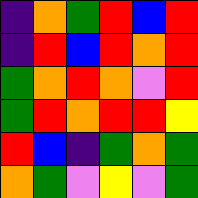[["indigo", "orange", "green", "red", "blue", "red"], ["indigo", "red", "blue", "red", "orange", "red"], ["green", "orange", "red", "orange", "violet", "red"], ["green", "red", "orange", "red", "red", "yellow"], ["red", "blue", "indigo", "green", "orange", "green"], ["orange", "green", "violet", "yellow", "violet", "green"]]